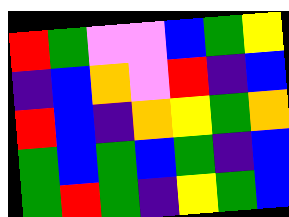[["red", "green", "violet", "violet", "blue", "green", "yellow"], ["indigo", "blue", "orange", "violet", "red", "indigo", "blue"], ["red", "blue", "indigo", "orange", "yellow", "green", "orange"], ["green", "blue", "green", "blue", "green", "indigo", "blue"], ["green", "red", "green", "indigo", "yellow", "green", "blue"]]